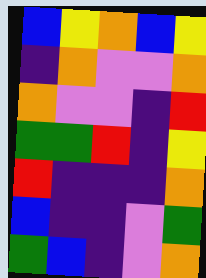[["blue", "yellow", "orange", "blue", "yellow"], ["indigo", "orange", "violet", "violet", "orange"], ["orange", "violet", "violet", "indigo", "red"], ["green", "green", "red", "indigo", "yellow"], ["red", "indigo", "indigo", "indigo", "orange"], ["blue", "indigo", "indigo", "violet", "green"], ["green", "blue", "indigo", "violet", "orange"]]